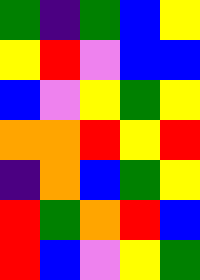[["green", "indigo", "green", "blue", "yellow"], ["yellow", "red", "violet", "blue", "blue"], ["blue", "violet", "yellow", "green", "yellow"], ["orange", "orange", "red", "yellow", "red"], ["indigo", "orange", "blue", "green", "yellow"], ["red", "green", "orange", "red", "blue"], ["red", "blue", "violet", "yellow", "green"]]